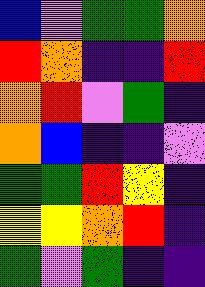[["blue", "violet", "green", "green", "orange"], ["red", "orange", "indigo", "indigo", "red"], ["orange", "red", "violet", "green", "indigo"], ["orange", "blue", "indigo", "indigo", "violet"], ["green", "green", "red", "yellow", "indigo"], ["yellow", "yellow", "orange", "red", "indigo"], ["green", "violet", "green", "indigo", "indigo"]]